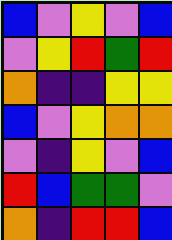[["blue", "violet", "yellow", "violet", "blue"], ["violet", "yellow", "red", "green", "red"], ["orange", "indigo", "indigo", "yellow", "yellow"], ["blue", "violet", "yellow", "orange", "orange"], ["violet", "indigo", "yellow", "violet", "blue"], ["red", "blue", "green", "green", "violet"], ["orange", "indigo", "red", "red", "blue"]]